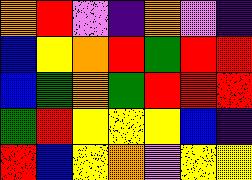[["orange", "red", "violet", "indigo", "orange", "violet", "indigo"], ["blue", "yellow", "orange", "red", "green", "red", "red"], ["blue", "green", "orange", "green", "red", "red", "red"], ["green", "red", "yellow", "yellow", "yellow", "blue", "indigo"], ["red", "blue", "yellow", "orange", "violet", "yellow", "yellow"]]